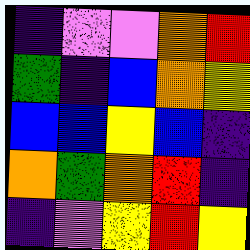[["indigo", "violet", "violet", "orange", "red"], ["green", "indigo", "blue", "orange", "yellow"], ["blue", "blue", "yellow", "blue", "indigo"], ["orange", "green", "orange", "red", "indigo"], ["indigo", "violet", "yellow", "red", "yellow"]]